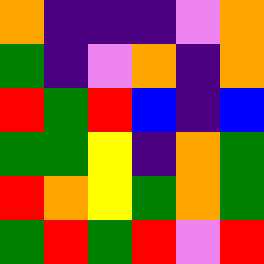[["orange", "indigo", "indigo", "indigo", "violet", "orange"], ["green", "indigo", "violet", "orange", "indigo", "orange"], ["red", "green", "red", "blue", "indigo", "blue"], ["green", "green", "yellow", "indigo", "orange", "green"], ["red", "orange", "yellow", "green", "orange", "green"], ["green", "red", "green", "red", "violet", "red"]]